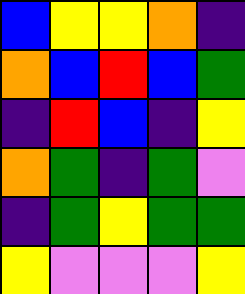[["blue", "yellow", "yellow", "orange", "indigo"], ["orange", "blue", "red", "blue", "green"], ["indigo", "red", "blue", "indigo", "yellow"], ["orange", "green", "indigo", "green", "violet"], ["indigo", "green", "yellow", "green", "green"], ["yellow", "violet", "violet", "violet", "yellow"]]